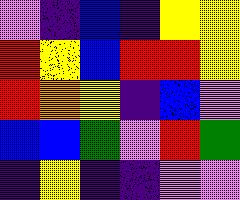[["violet", "indigo", "blue", "indigo", "yellow", "yellow"], ["red", "yellow", "blue", "red", "red", "yellow"], ["red", "orange", "yellow", "indigo", "blue", "violet"], ["blue", "blue", "green", "violet", "red", "green"], ["indigo", "yellow", "indigo", "indigo", "violet", "violet"]]